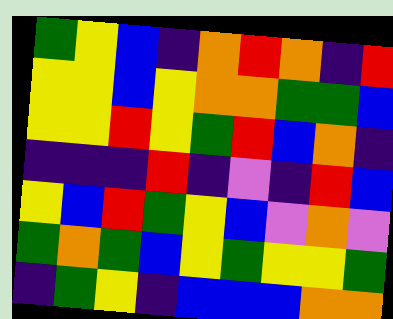[["green", "yellow", "blue", "indigo", "orange", "red", "orange", "indigo", "red"], ["yellow", "yellow", "blue", "yellow", "orange", "orange", "green", "green", "blue"], ["yellow", "yellow", "red", "yellow", "green", "red", "blue", "orange", "indigo"], ["indigo", "indigo", "indigo", "red", "indigo", "violet", "indigo", "red", "blue"], ["yellow", "blue", "red", "green", "yellow", "blue", "violet", "orange", "violet"], ["green", "orange", "green", "blue", "yellow", "green", "yellow", "yellow", "green"], ["indigo", "green", "yellow", "indigo", "blue", "blue", "blue", "orange", "orange"]]